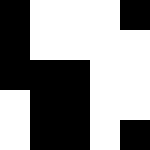[["black", "white", "white", "white", "black"], ["black", "white", "white", "white", "white"], ["black", "black", "black", "white", "white"], ["white", "black", "black", "white", "white"], ["white", "black", "black", "white", "black"]]